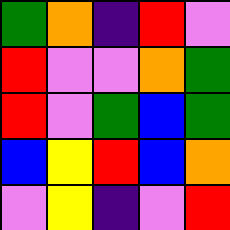[["green", "orange", "indigo", "red", "violet"], ["red", "violet", "violet", "orange", "green"], ["red", "violet", "green", "blue", "green"], ["blue", "yellow", "red", "blue", "orange"], ["violet", "yellow", "indigo", "violet", "red"]]